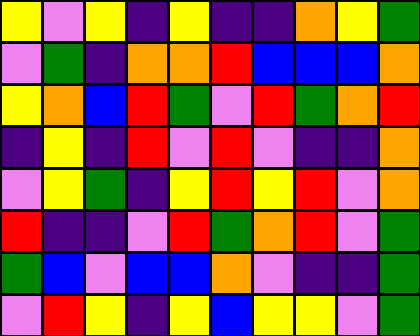[["yellow", "violet", "yellow", "indigo", "yellow", "indigo", "indigo", "orange", "yellow", "green"], ["violet", "green", "indigo", "orange", "orange", "red", "blue", "blue", "blue", "orange"], ["yellow", "orange", "blue", "red", "green", "violet", "red", "green", "orange", "red"], ["indigo", "yellow", "indigo", "red", "violet", "red", "violet", "indigo", "indigo", "orange"], ["violet", "yellow", "green", "indigo", "yellow", "red", "yellow", "red", "violet", "orange"], ["red", "indigo", "indigo", "violet", "red", "green", "orange", "red", "violet", "green"], ["green", "blue", "violet", "blue", "blue", "orange", "violet", "indigo", "indigo", "green"], ["violet", "red", "yellow", "indigo", "yellow", "blue", "yellow", "yellow", "violet", "green"]]